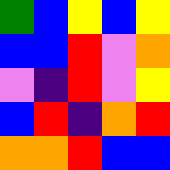[["green", "blue", "yellow", "blue", "yellow"], ["blue", "blue", "red", "violet", "orange"], ["violet", "indigo", "red", "violet", "yellow"], ["blue", "red", "indigo", "orange", "red"], ["orange", "orange", "red", "blue", "blue"]]